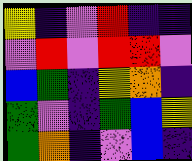[["yellow", "indigo", "violet", "red", "indigo", "indigo"], ["violet", "red", "violet", "red", "red", "violet"], ["blue", "green", "indigo", "yellow", "orange", "indigo"], ["green", "violet", "indigo", "green", "blue", "yellow"], ["green", "orange", "indigo", "violet", "blue", "indigo"]]